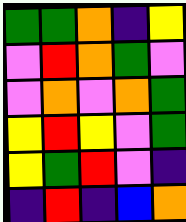[["green", "green", "orange", "indigo", "yellow"], ["violet", "red", "orange", "green", "violet"], ["violet", "orange", "violet", "orange", "green"], ["yellow", "red", "yellow", "violet", "green"], ["yellow", "green", "red", "violet", "indigo"], ["indigo", "red", "indigo", "blue", "orange"]]